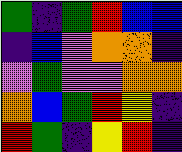[["green", "indigo", "green", "red", "blue", "blue"], ["indigo", "blue", "violet", "orange", "orange", "indigo"], ["violet", "green", "violet", "violet", "orange", "orange"], ["orange", "blue", "green", "red", "yellow", "indigo"], ["red", "green", "indigo", "yellow", "red", "indigo"]]